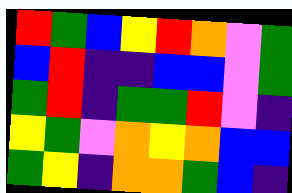[["red", "green", "blue", "yellow", "red", "orange", "violet", "green"], ["blue", "red", "indigo", "indigo", "blue", "blue", "violet", "green"], ["green", "red", "indigo", "green", "green", "red", "violet", "indigo"], ["yellow", "green", "violet", "orange", "yellow", "orange", "blue", "blue"], ["green", "yellow", "indigo", "orange", "orange", "green", "blue", "indigo"]]